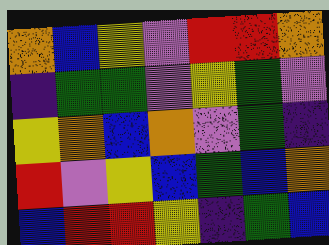[["orange", "blue", "yellow", "violet", "red", "red", "orange"], ["indigo", "green", "green", "violet", "yellow", "green", "violet"], ["yellow", "orange", "blue", "orange", "violet", "green", "indigo"], ["red", "violet", "yellow", "blue", "green", "blue", "orange"], ["blue", "red", "red", "yellow", "indigo", "green", "blue"]]